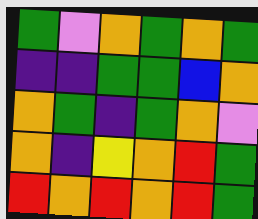[["green", "violet", "orange", "green", "orange", "green"], ["indigo", "indigo", "green", "green", "blue", "orange"], ["orange", "green", "indigo", "green", "orange", "violet"], ["orange", "indigo", "yellow", "orange", "red", "green"], ["red", "orange", "red", "orange", "red", "green"]]